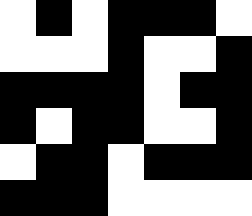[["white", "black", "white", "black", "black", "black", "white"], ["white", "white", "white", "black", "white", "white", "black"], ["black", "black", "black", "black", "white", "black", "black"], ["black", "white", "black", "black", "white", "white", "black"], ["white", "black", "black", "white", "black", "black", "black"], ["black", "black", "black", "white", "white", "white", "white"]]